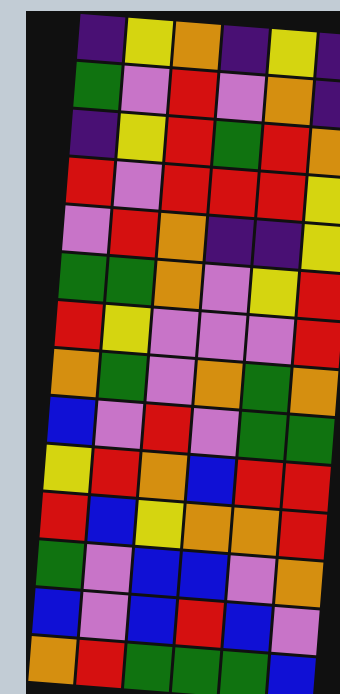[["indigo", "yellow", "orange", "indigo", "yellow", "indigo"], ["green", "violet", "red", "violet", "orange", "indigo"], ["indigo", "yellow", "red", "green", "red", "orange"], ["red", "violet", "red", "red", "red", "yellow"], ["violet", "red", "orange", "indigo", "indigo", "yellow"], ["green", "green", "orange", "violet", "yellow", "red"], ["red", "yellow", "violet", "violet", "violet", "red"], ["orange", "green", "violet", "orange", "green", "orange"], ["blue", "violet", "red", "violet", "green", "green"], ["yellow", "red", "orange", "blue", "red", "red"], ["red", "blue", "yellow", "orange", "orange", "red"], ["green", "violet", "blue", "blue", "violet", "orange"], ["blue", "violet", "blue", "red", "blue", "violet"], ["orange", "red", "green", "green", "green", "blue"]]